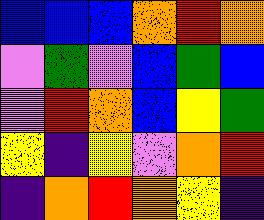[["blue", "blue", "blue", "orange", "red", "orange"], ["violet", "green", "violet", "blue", "green", "blue"], ["violet", "red", "orange", "blue", "yellow", "green"], ["yellow", "indigo", "yellow", "violet", "orange", "red"], ["indigo", "orange", "red", "orange", "yellow", "indigo"]]